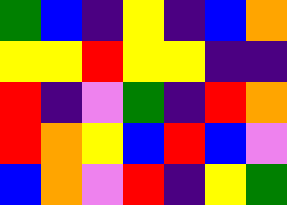[["green", "blue", "indigo", "yellow", "indigo", "blue", "orange"], ["yellow", "yellow", "red", "yellow", "yellow", "indigo", "indigo"], ["red", "indigo", "violet", "green", "indigo", "red", "orange"], ["red", "orange", "yellow", "blue", "red", "blue", "violet"], ["blue", "orange", "violet", "red", "indigo", "yellow", "green"]]